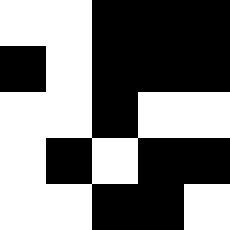[["white", "white", "black", "black", "black"], ["black", "white", "black", "black", "black"], ["white", "white", "black", "white", "white"], ["white", "black", "white", "black", "black"], ["white", "white", "black", "black", "white"]]